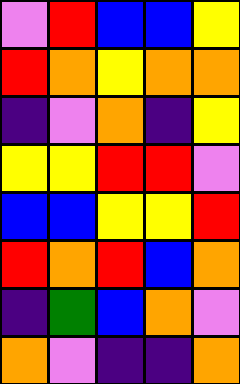[["violet", "red", "blue", "blue", "yellow"], ["red", "orange", "yellow", "orange", "orange"], ["indigo", "violet", "orange", "indigo", "yellow"], ["yellow", "yellow", "red", "red", "violet"], ["blue", "blue", "yellow", "yellow", "red"], ["red", "orange", "red", "blue", "orange"], ["indigo", "green", "blue", "orange", "violet"], ["orange", "violet", "indigo", "indigo", "orange"]]